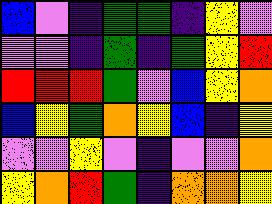[["blue", "violet", "indigo", "green", "green", "indigo", "yellow", "violet"], ["violet", "violet", "indigo", "green", "indigo", "green", "yellow", "red"], ["red", "red", "red", "green", "violet", "blue", "yellow", "orange"], ["blue", "yellow", "green", "orange", "yellow", "blue", "indigo", "yellow"], ["violet", "violet", "yellow", "violet", "indigo", "violet", "violet", "orange"], ["yellow", "orange", "red", "green", "indigo", "orange", "orange", "yellow"]]